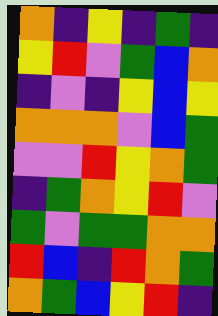[["orange", "indigo", "yellow", "indigo", "green", "indigo"], ["yellow", "red", "violet", "green", "blue", "orange"], ["indigo", "violet", "indigo", "yellow", "blue", "yellow"], ["orange", "orange", "orange", "violet", "blue", "green"], ["violet", "violet", "red", "yellow", "orange", "green"], ["indigo", "green", "orange", "yellow", "red", "violet"], ["green", "violet", "green", "green", "orange", "orange"], ["red", "blue", "indigo", "red", "orange", "green"], ["orange", "green", "blue", "yellow", "red", "indigo"]]